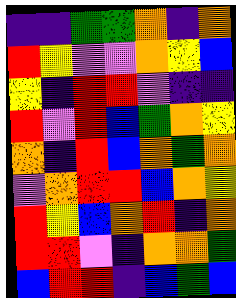[["indigo", "indigo", "green", "green", "orange", "indigo", "orange"], ["red", "yellow", "violet", "violet", "orange", "yellow", "blue"], ["yellow", "indigo", "red", "red", "violet", "indigo", "indigo"], ["red", "violet", "red", "blue", "green", "orange", "yellow"], ["orange", "indigo", "red", "blue", "orange", "green", "orange"], ["violet", "orange", "red", "red", "blue", "orange", "yellow"], ["red", "yellow", "blue", "orange", "red", "indigo", "orange"], ["red", "red", "violet", "indigo", "orange", "orange", "green"], ["blue", "red", "red", "indigo", "blue", "green", "blue"]]